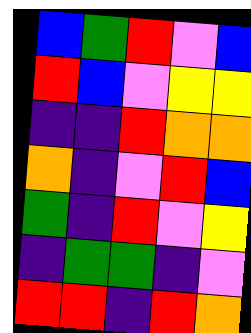[["blue", "green", "red", "violet", "blue"], ["red", "blue", "violet", "yellow", "yellow"], ["indigo", "indigo", "red", "orange", "orange"], ["orange", "indigo", "violet", "red", "blue"], ["green", "indigo", "red", "violet", "yellow"], ["indigo", "green", "green", "indigo", "violet"], ["red", "red", "indigo", "red", "orange"]]